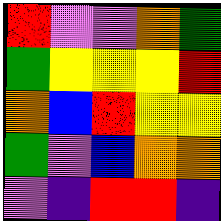[["red", "violet", "violet", "orange", "green"], ["green", "yellow", "yellow", "yellow", "red"], ["orange", "blue", "red", "yellow", "yellow"], ["green", "violet", "blue", "orange", "orange"], ["violet", "indigo", "red", "red", "indigo"]]